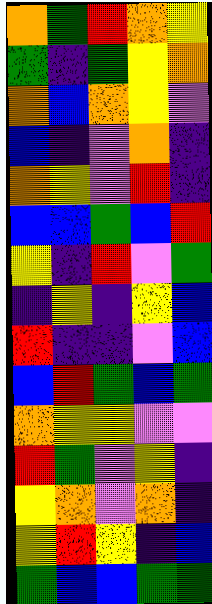[["orange", "green", "red", "orange", "yellow"], ["green", "indigo", "green", "yellow", "orange"], ["orange", "blue", "orange", "yellow", "violet"], ["blue", "indigo", "violet", "orange", "indigo"], ["orange", "yellow", "violet", "red", "indigo"], ["blue", "blue", "green", "blue", "red"], ["yellow", "indigo", "red", "violet", "green"], ["indigo", "yellow", "indigo", "yellow", "blue"], ["red", "indigo", "indigo", "violet", "blue"], ["blue", "red", "green", "blue", "green"], ["orange", "yellow", "yellow", "violet", "violet"], ["red", "green", "violet", "yellow", "indigo"], ["yellow", "orange", "violet", "orange", "indigo"], ["yellow", "red", "yellow", "indigo", "blue"], ["green", "blue", "blue", "green", "green"]]